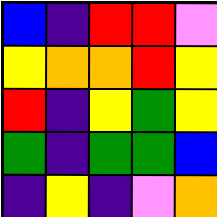[["blue", "indigo", "red", "red", "violet"], ["yellow", "orange", "orange", "red", "yellow"], ["red", "indigo", "yellow", "green", "yellow"], ["green", "indigo", "green", "green", "blue"], ["indigo", "yellow", "indigo", "violet", "orange"]]